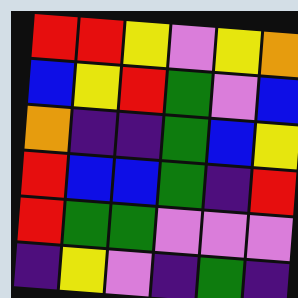[["red", "red", "yellow", "violet", "yellow", "orange"], ["blue", "yellow", "red", "green", "violet", "blue"], ["orange", "indigo", "indigo", "green", "blue", "yellow"], ["red", "blue", "blue", "green", "indigo", "red"], ["red", "green", "green", "violet", "violet", "violet"], ["indigo", "yellow", "violet", "indigo", "green", "indigo"]]